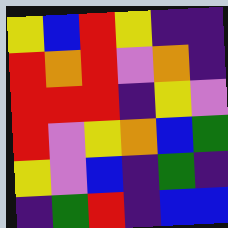[["yellow", "blue", "red", "yellow", "indigo", "indigo"], ["red", "orange", "red", "violet", "orange", "indigo"], ["red", "red", "red", "indigo", "yellow", "violet"], ["red", "violet", "yellow", "orange", "blue", "green"], ["yellow", "violet", "blue", "indigo", "green", "indigo"], ["indigo", "green", "red", "indigo", "blue", "blue"]]